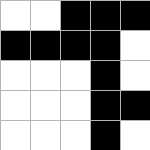[["white", "white", "black", "black", "black"], ["black", "black", "black", "black", "white"], ["white", "white", "white", "black", "white"], ["white", "white", "white", "black", "black"], ["white", "white", "white", "black", "white"]]